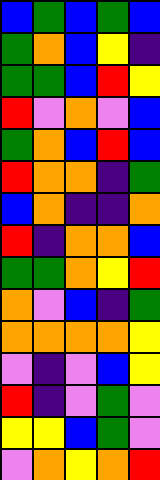[["blue", "green", "blue", "green", "blue"], ["green", "orange", "blue", "yellow", "indigo"], ["green", "green", "blue", "red", "yellow"], ["red", "violet", "orange", "violet", "blue"], ["green", "orange", "blue", "red", "blue"], ["red", "orange", "orange", "indigo", "green"], ["blue", "orange", "indigo", "indigo", "orange"], ["red", "indigo", "orange", "orange", "blue"], ["green", "green", "orange", "yellow", "red"], ["orange", "violet", "blue", "indigo", "green"], ["orange", "orange", "orange", "orange", "yellow"], ["violet", "indigo", "violet", "blue", "yellow"], ["red", "indigo", "violet", "green", "violet"], ["yellow", "yellow", "blue", "green", "violet"], ["violet", "orange", "yellow", "orange", "red"]]